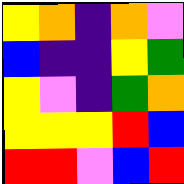[["yellow", "orange", "indigo", "orange", "violet"], ["blue", "indigo", "indigo", "yellow", "green"], ["yellow", "violet", "indigo", "green", "orange"], ["yellow", "yellow", "yellow", "red", "blue"], ["red", "red", "violet", "blue", "red"]]